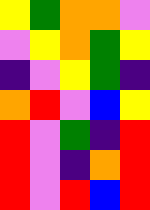[["yellow", "green", "orange", "orange", "violet"], ["violet", "yellow", "orange", "green", "yellow"], ["indigo", "violet", "yellow", "green", "indigo"], ["orange", "red", "violet", "blue", "yellow"], ["red", "violet", "green", "indigo", "red"], ["red", "violet", "indigo", "orange", "red"], ["red", "violet", "red", "blue", "red"]]